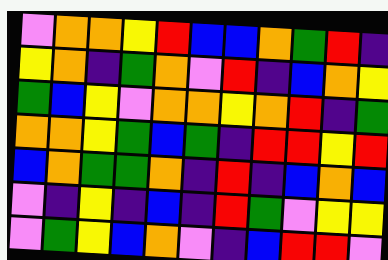[["violet", "orange", "orange", "yellow", "red", "blue", "blue", "orange", "green", "red", "indigo"], ["yellow", "orange", "indigo", "green", "orange", "violet", "red", "indigo", "blue", "orange", "yellow"], ["green", "blue", "yellow", "violet", "orange", "orange", "yellow", "orange", "red", "indigo", "green"], ["orange", "orange", "yellow", "green", "blue", "green", "indigo", "red", "red", "yellow", "red"], ["blue", "orange", "green", "green", "orange", "indigo", "red", "indigo", "blue", "orange", "blue"], ["violet", "indigo", "yellow", "indigo", "blue", "indigo", "red", "green", "violet", "yellow", "yellow"], ["violet", "green", "yellow", "blue", "orange", "violet", "indigo", "blue", "red", "red", "violet"]]